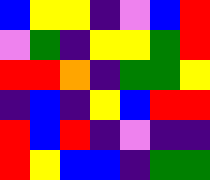[["blue", "yellow", "yellow", "indigo", "violet", "blue", "red"], ["violet", "green", "indigo", "yellow", "yellow", "green", "red"], ["red", "red", "orange", "indigo", "green", "green", "yellow"], ["indigo", "blue", "indigo", "yellow", "blue", "red", "red"], ["red", "blue", "red", "indigo", "violet", "indigo", "indigo"], ["red", "yellow", "blue", "blue", "indigo", "green", "green"]]